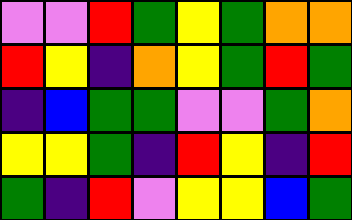[["violet", "violet", "red", "green", "yellow", "green", "orange", "orange"], ["red", "yellow", "indigo", "orange", "yellow", "green", "red", "green"], ["indigo", "blue", "green", "green", "violet", "violet", "green", "orange"], ["yellow", "yellow", "green", "indigo", "red", "yellow", "indigo", "red"], ["green", "indigo", "red", "violet", "yellow", "yellow", "blue", "green"]]